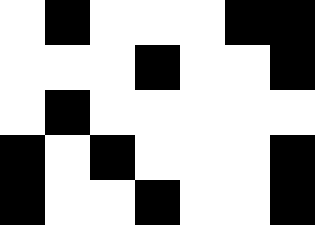[["white", "black", "white", "white", "white", "black", "black"], ["white", "white", "white", "black", "white", "white", "black"], ["white", "black", "white", "white", "white", "white", "white"], ["black", "white", "black", "white", "white", "white", "black"], ["black", "white", "white", "black", "white", "white", "black"]]